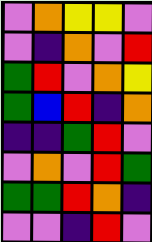[["violet", "orange", "yellow", "yellow", "violet"], ["violet", "indigo", "orange", "violet", "red"], ["green", "red", "violet", "orange", "yellow"], ["green", "blue", "red", "indigo", "orange"], ["indigo", "indigo", "green", "red", "violet"], ["violet", "orange", "violet", "red", "green"], ["green", "green", "red", "orange", "indigo"], ["violet", "violet", "indigo", "red", "violet"]]